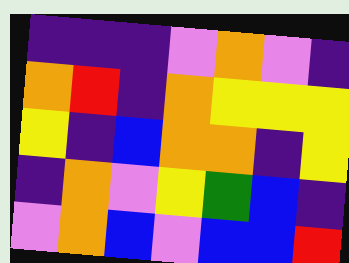[["indigo", "indigo", "indigo", "violet", "orange", "violet", "indigo"], ["orange", "red", "indigo", "orange", "yellow", "yellow", "yellow"], ["yellow", "indigo", "blue", "orange", "orange", "indigo", "yellow"], ["indigo", "orange", "violet", "yellow", "green", "blue", "indigo"], ["violet", "orange", "blue", "violet", "blue", "blue", "red"]]